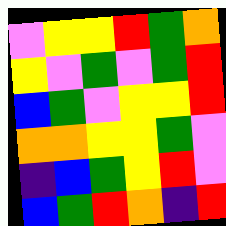[["violet", "yellow", "yellow", "red", "green", "orange"], ["yellow", "violet", "green", "violet", "green", "red"], ["blue", "green", "violet", "yellow", "yellow", "red"], ["orange", "orange", "yellow", "yellow", "green", "violet"], ["indigo", "blue", "green", "yellow", "red", "violet"], ["blue", "green", "red", "orange", "indigo", "red"]]